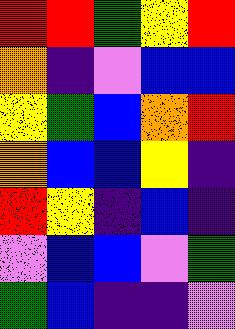[["red", "red", "green", "yellow", "red"], ["orange", "indigo", "violet", "blue", "blue"], ["yellow", "green", "blue", "orange", "red"], ["orange", "blue", "blue", "yellow", "indigo"], ["red", "yellow", "indigo", "blue", "indigo"], ["violet", "blue", "blue", "violet", "green"], ["green", "blue", "indigo", "indigo", "violet"]]